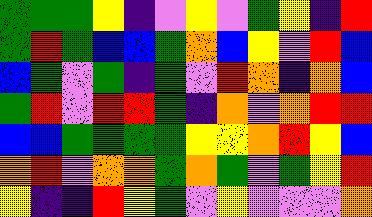[["green", "green", "green", "yellow", "indigo", "violet", "yellow", "violet", "green", "yellow", "indigo", "red"], ["green", "red", "green", "blue", "blue", "green", "orange", "blue", "yellow", "violet", "red", "blue"], ["blue", "green", "violet", "green", "indigo", "green", "violet", "red", "orange", "indigo", "orange", "blue"], ["green", "red", "violet", "red", "red", "green", "indigo", "orange", "violet", "orange", "red", "red"], ["blue", "blue", "green", "green", "green", "green", "yellow", "yellow", "orange", "red", "yellow", "blue"], ["orange", "red", "violet", "orange", "orange", "green", "orange", "green", "violet", "green", "yellow", "red"], ["yellow", "indigo", "indigo", "red", "yellow", "green", "violet", "yellow", "violet", "violet", "violet", "orange"]]